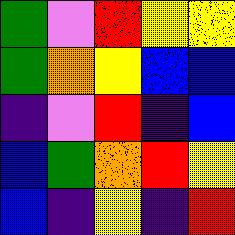[["green", "violet", "red", "yellow", "yellow"], ["green", "orange", "yellow", "blue", "blue"], ["indigo", "violet", "red", "indigo", "blue"], ["blue", "green", "orange", "red", "yellow"], ["blue", "indigo", "yellow", "indigo", "red"]]